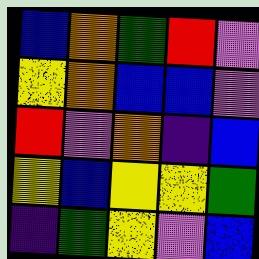[["blue", "orange", "green", "red", "violet"], ["yellow", "orange", "blue", "blue", "violet"], ["red", "violet", "orange", "indigo", "blue"], ["yellow", "blue", "yellow", "yellow", "green"], ["indigo", "green", "yellow", "violet", "blue"]]